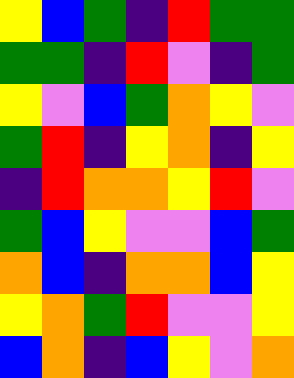[["yellow", "blue", "green", "indigo", "red", "green", "green"], ["green", "green", "indigo", "red", "violet", "indigo", "green"], ["yellow", "violet", "blue", "green", "orange", "yellow", "violet"], ["green", "red", "indigo", "yellow", "orange", "indigo", "yellow"], ["indigo", "red", "orange", "orange", "yellow", "red", "violet"], ["green", "blue", "yellow", "violet", "violet", "blue", "green"], ["orange", "blue", "indigo", "orange", "orange", "blue", "yellow"], ["yellow", "orange", "green", "red", "violet", "violet", "yellow"], ["blue", "orange", "indigo", "blue", "yellow", "violet", "orange"]]